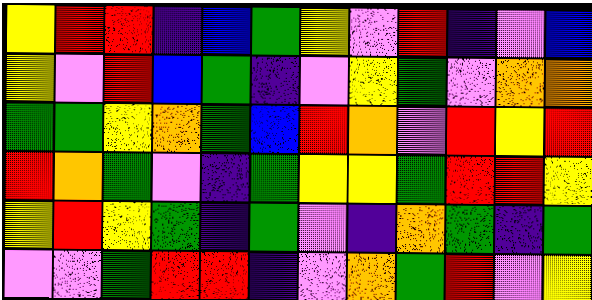[["yellow", "red", "red", "indigo", "blue", "green", "yellow", "violet", "red", "indigo", "violet", "blue"], ["yellow", "violet", "red", "blue", "green", "indigo", "violet", "yellow", "green", "violet", "orange", "orange"], ["green", "green", "yellow", "orange", "green", "blue", "red", "orange", "violet", "red", "yellow", "red"], ["red", "orange", "green", "violet", "indigo", "green", "yellow", "yellow", "green", "red", "red", "yellow"], ["yellow", "red", "yellow", "green", "indigo", "green", "violet", "indigo", "orange", "green", "indigo", "green"], ["violet", "violet", "green", "red", "red", "indigo", "violet", "orange", "green", "red", "violet", "yellow"]]